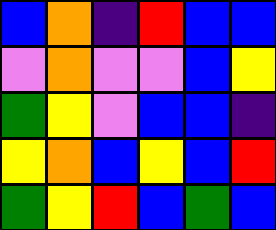[["blue", "orange", "indigo", "red", "blue", "blue"], ["violet", "orange", "violet", "violet", "blue", "yellow"], ["green", "yellow", "violet", "blue", "blue", "indigo"], ["yellow", "orange", "blue", "yellow", "blue", "red"], ["green", "yellow", "red", "blue", "green", "blue"]]